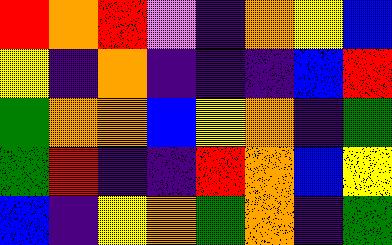[["red", "orange", "red", "violet", "indigo", "orange", "yellow", "blue"], ["yellow", "indigo", "orange", "indigo", "indigo", "indigo", "blue", "red"], ["green", "orange", "orange", "blue", "yellow", "orange", "indigo", "green"], ["green", "red", "indigo", "indigo", "red", "orange", "blue", "yellow"], ["blue", "indigo", "yellow", "orange", "green", "orange", "indigo", "green"]]